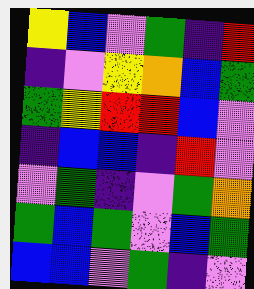[["yellow", "blue", "violet", "green", "indigo", "red"], ["indigo", "violet", "yellow", "orange", "blue", "green"], ["green", "yellow", "red", "red", "blue", "violet"], ["indigo", "blue", "blue", "indigo", "red", "violet"], ["violet", "green", "indigo", "violet", "green", "orange"], ["green", "blue", "green", "violet", "blue", "green"], ["blue", "blue", "violet", "green", "indigo", "violet"]]